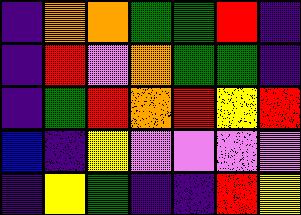[["indigo", "orange", "orange", "green", "green", "red", "indigo"], ["indigo", "red", "violet", "orange", "green", "green", "indigo"], ["indigo", "green", "red", "orange", "red", "yellow", "red"], ["blue", "indigo", "yellow", "violet", "violet", "violet", "violet"], ["indigo", "yellow", "green", "indigo", "indigo", "red", "yellow"]]